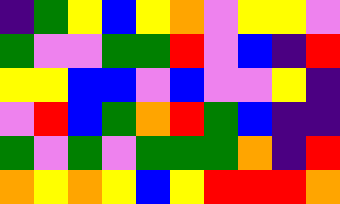[["indigo", "green", "yellow", "blue", "yellow", "orange", "violet", "yellow", "yellow", "violet"], ["green", "violet", "violet", "green", "green", "red", "violet", "blue", "indigo", "red"], ["yellow", "yellow", "blue", "blue", "violet", "blue", "violet", "violet", "yellow", "indigo"], ["violet", "red", "blue", "green", "orange", "red", "green", "blue", "indigo", "indigo"], ["green", "violet", "green", "violet", "green", "green", "green", "orange", "indigo", "red"], ["orange", "yellow", "orange", "yellow", "blue", "yellow", "red", "red", "red", "orange"]]